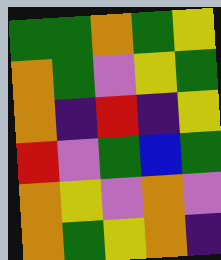[["green", "green", "orange", "green", "yellow"], ["orange", "green", "violet", "yellow", "green"], ["orange", "indigo", "red", "indigo", "yellow"], ["red", "violet", "green", "blue", "green"], ["orange", "yellow", "violet", "orange", "violet"], ["orange", "green", "yellow", "orange", "indigo"]]